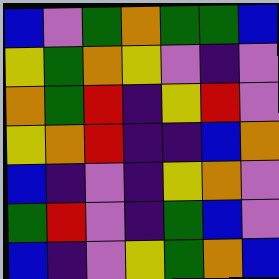[["blue", "violet", "green", "orange", "green", "green", "blue"], ["yellow", "green", "orange", "yellow", "violet", "indigo", "violet"], ["orange", "green", "red", "indigo", "yellow", "red", "violet"], ["yellow", "orange", "red", "indigo", "indigo", "blue", "orange"], ["blue", "indigo", "violet", "indigo", "yellow", "orange", "violet"], ["green", "red", "violet", "indigo", "green", "blue", "violet"], ["blue", "indigo", "violet", "yellow", "green", "orange", "blue"]]